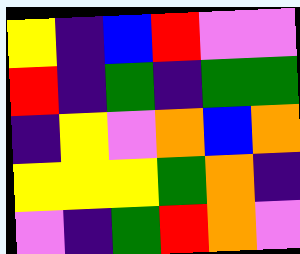[["yellow", "indigo", "blue", "red", "violet", "violet"], ["red", "indigo", "green", "indigo", "green", "green"], ["indigo", "yellow", "violet", "orange", "blue", "orange"], ["yellow", "yellow", "yellow", "green", "orange", "indigo"], ["violet", "indigo", "green", "red", "orange", "violet"]]